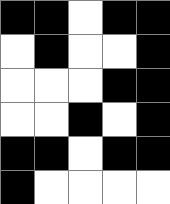[["black", "black", "white", "black", "black"], ["white", "black", "white", "white", "black"], ["white", "white", "white", "black", "black"], ["white", "white", "black", "white", "black"], ["black", "black", "white", "black", "black"], ["black", "white", "white", "white", "white"]]